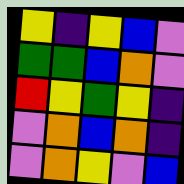[["yellow", "indigo", "yellow", "blue", "violet"], ["green", "green", "blue", "orange", "violet"], ["red", "yellow", "green", "yellow", "indigo"], ["violet", "orange", "blue", "orange", "indigo"], ["violet", "orange", "yellow", "violet", "blue"]]